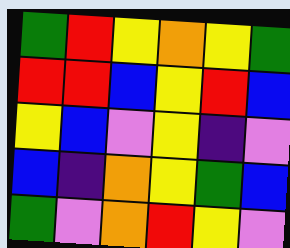[["green", "red", "yellow", "orange", "yellow", "green"], ["red", "red", "blue", "yellow", "red", "blue"], ["yellow", "blue", "violet", "yellow", "indigo", "violet"], ["blue", "indigo", "orange", "yellow", "green", "blue"], ["green", "violet", "orange", "red", "yellow", "violet"]]